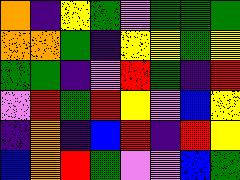[["orange", "indigo", "yellow", "green", "violet", "green", "green", "green"], ["orange", "orange", "green", "indigo", "yellow", "yellow", "green", "yellow"], ["green", "green", "indigo", "violet", "red", "green", "indigo", "red"], ["violet", "red", "green", "red", "yellow", "violet", "blue", "yellow"], ["indigo", "orange", "indigo", "blue", "red", "indigo", "red", "yellow"], ["blue", "orange", "red", "green", "violet", "violet", "blue", "green"]]